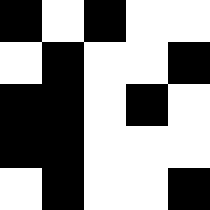[["black", "white", "black", "white", "white"], ["white", "black", "white", "white", "black"], ["black", "black", "white", "black", "white"], ["black", "black", "white", "white", "white"], ["white", "black", "white", "white", "black"]]